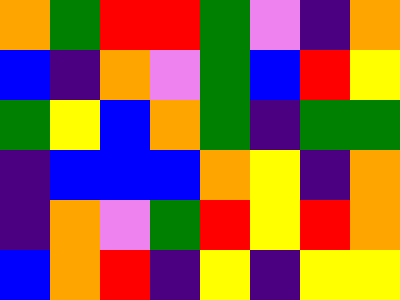[["orange", "green", "red", "red", "green", "violet", "indigo", "orange"], ["blue", "indigo", "orange", "violet", "green", "blue", "red", "yellow"], ["green", "yellow", "blue", "orange", "green", "indigo", "green", "green"], ["indigo", "blue", "blue", "blue", "orange", "yellow", "indigo", "orange"], ["indigo", "orange", "violet", "green", "red", "yellow", "red", "orange"], ["blue", "orange", "red", "indigo", "yellow", "indigo", "yellow", "yellow"]]